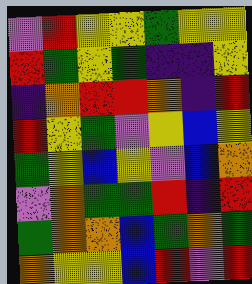[["violet", "red", "yellow", "yellow", "green", "yellow", "yellow"], ["red", "green", "yellow", "green", "indigo", "indigo", "yellow"], ["indigo", "orange", "red", "red", "orange", "indigo", "red"], ["red", "yellow", "green", "violet", "yellow", "blue", "yellow"], ["green", "yellow", "blue", "yellow", "violet", "blue", "orange"], ["violet", "orange", "green", "green", "red", "indigo", "red"], ["green", "orange", "orange", "blue", "green", "orange", "green"], ["orange", "yellow", "yellow", "blue", "red", "violet", "red"]]